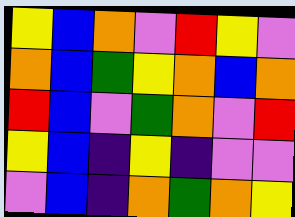[["yellow", "blue", "orange", "violet", "red", "yellow", "violet"], ["orange", "blue", "green", "yellow", "orange", "blue", "orange"], ["red", "blue", "violet", "green", "orange", "violet", "red"], ["yellow", "blue", "indigo", "yellow", "indigo", "violet", "violet"], ["violet", "blue", "indigo", "orange", "green", "orange", "yellow"]]